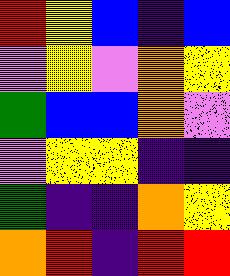[["red", "yellow", "blue", "indigo", "blue"], ["violet", "yellow", "violet", "orange", "yellow"], ["green", "blue", "blue", "orange", "violet"], ["violet", "yellow", "yellow", "indigo", "indigo"], ["green", "indigo", "indigo", "orange", "yellow"], ["orange", "red", "indigo", "red", "red"]]